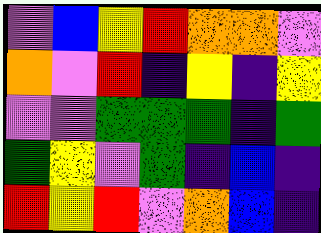[["violet", "blue", "yellow", "red", "orange", "orange", "violet"], ["orange", "violet", "red", "indigo", "yellow", "indigo", "yellow"], ["violet", "violet", "green", "green", "green", "indigo", "green"], ["green", "yellow", "violet", "green", "indigo", "blue", "indigo"], ["red", "yellow", "red", "violet", "orange", "blue", "indigo"]]